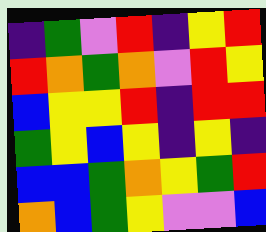[["indigo", "green", "violet", "red", "indigo", "yellow", "red"], ["red", "orange", "green", "orange", "violet", "red", "yellow"], ["blue", "yellow", "yellow", "red", "indigo", "red", "red"], ["green", "yellow", "blue", "yellow", "indigo", "yellow", "indigo"], ["blue", "blue", "green", "orange", "yellow", "green", "red"], ["orange", "blue", "green", "yellow", "violet", "violet", "blue"]]